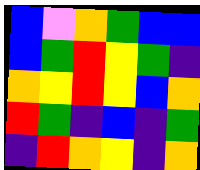[["blue", "violet", "orange", "green", "blue", "blue"], ["blue", "green", "red", "yellow", "green", "indigo"], ["orange", "yellow", "red", "yellow", "blue", "orange"], ["red", "green", "indigo", "blue", "indigo", "green"], ["indigo", "red", "orange", "yellow", "indigo", "orange"]]